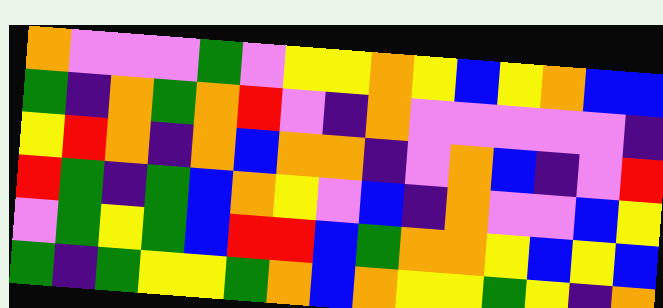[["orange", "violet", "violet", "violet", "green", "violet", "yellow", "yellow", "orange", "yellow", "blue", "yellow", "orange", "blue", "blue"], ["green", "indigo", "orange", "green", "orange", "red", "violet", "indigo", "orange", "violet", "violet", "violet", "violet", "violet", "indigo"], ["yellow", "red", "orange", "indigo", "orange", "blue", "orange", "orange", "indigo", "violet", "orange", "blue", "indigo", "violet", "red"], ["red", "green", "indigo", "green", "blue", "orange", "yellow", "violet", "blue", "indigo", "orange", "violet", "violet", "blue", "yellow"], ["violet", "green", "yellow", "green", "blue", "red", "red", "blue", "green", "orange", "orange", "yellow", "blue", "yellow", "blue"], ["green", "indigo", "green", "yellow", "yellow", "green", "orange", "blue", "orange", "yellow", "yellow", "green", "yellow", "indigo", "orange"]]